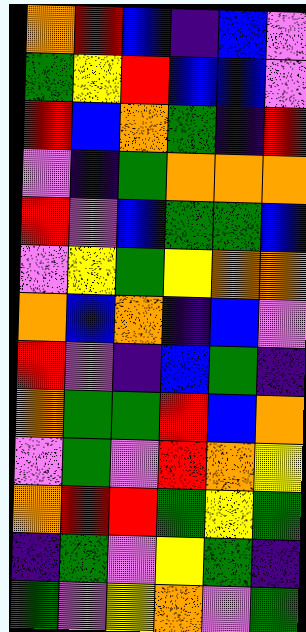[["orange", "red", "blue", "indigo", "blue", "violet"], ["green", "yellow", "red", "blue", "blue", "violet"], ["red", "blue", "orange", "green", "indigo", "red"], ["violet", "indigo", "green", "orange", "orange", "orange"], ["red", "violet", "blue", "green", "green", "blue"], ["violet", "yellow", "green", "yellow", "orange", "orange"], ["orange", "blue", "orange", "indigo", "blue", "violet"], ["red", "violet", "indigo", "blue", "green", "indigo"], ["orange", "green", "green", "red", "blue", "orange"], ["violet", "green", "violet", "red", "orange", "yellow"], ["orange", "red", "red", "green", "yellow", "green"], ["indigo", "green", "violet", "yellow", "green", "indigo"], ["green", "violet", "yellow", "orange", "violet", "green"]]